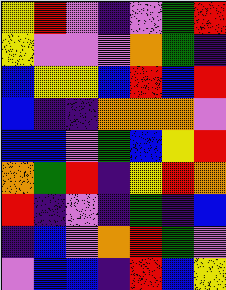[["yellow", "red", "violet", "indigo", "violet", "green", "red"], ["yellow", "violet", "violet", "violet", "orange", "green", "indigo"], ["blue", "yellow", "yellow", "blue", "red", "blue", "red"], ["blue", "indigo", "indigo", "orange", "orange", "orange", "violet"], ["blue", "blue", "violet", "green", "blue", "yellow", "red"], ["orange", "green", "red", "indigo", "yellow", "red", "orange"], ["red", "indigo", "violet", "indigo", "green", "indigo", "blue"], ["indigo", "blue", "violet", "orange", "red", "green", "violet"], ["violet", "blue", "blue", "indigo", "red", "blue", "yellow"]]